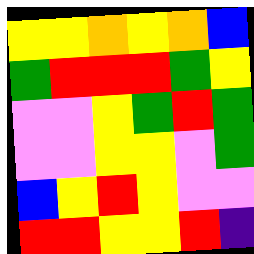[["yellow", "yellow", "orange", "yellow", "orange", "blue"], ["green", "red", "red", "red", "green", "yellow"], ["violet", "violet", "yellow", "green", "red", "green"], ["violet", "violet", "yellow", "yellow", "violet", "green"], ["blue", "yellow", "red", "yellow", "violet", "violet"], ["red", "red", "yellow", "yellow", "red", "indigo"]]